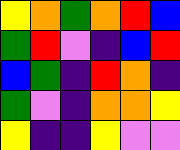[["yellow", "orange", "green", "orange", "red", "blue"], ["green", "red", "violet", "indigo", "blue", "red"], ["blue", "green", "indigo", "red", "orange", "indigo"], ["green", "violet", "indigo", "orange", "orange", "yellow"], ["yellow", "indigo", "indigo", "yellow", "violet", "violet"]]